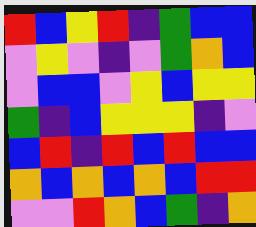[["red", "blue", "yellow", "red", "indigo", "green", "blue", "blue"], ["violet", "yellow", "violet", "indigo", "violet", "green", "orange", "blue"], ["violet", "blue", "blue", "violet", "yellow", "blue", "yellow", "yellow"], ["green", "indigo", "blue", "yellow", "yellow", "yellow", "indigo", "violet"], ["blue", "red", "indigo", "red", "blue", "red", "blue", "blue"], ["orange", "blue", "orange", "blue", "orange", "blue", "red", "red"], ["violet", "violet", "red", "orange", "blue", "green", "indigo", "orange"]]